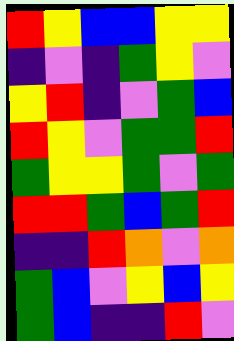[["red", "yellow", "blue", "blue", "yellow", "yellow"], ["indigo", "violet", "indigo", "green", "yellow", "violet"], ["yellow", "red", "indigo", "violet", "green", "blue"], ["red", "yellow", "violet", "green", "green", "red"], ["green", "yellow", "yellow", "green", "violet", "green"], ["red", "red", "green", "blue", "green", "red"], ["indigo", "indigo", "red", "orange", "violet", "orange"], ["green", "blue", "violet", "yellow", "blue", "yellow"], ["green", "blue", "indigo", "indigo", "red", "violet"]]